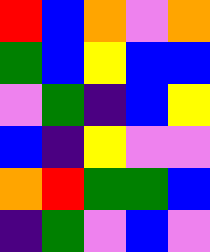[["red", "blue", "orange", "violet", "orange"], ["green", "blue", "yellow", "blue", "blue"], ["violet", "green", "indigo", "blue", "yellow"], ["blue", "indigo", "yellow", "violet", "violet"], ["orange", "red", "green", "green", "blue"], ["indigo", "green", "violet", "blue", "violet"]]